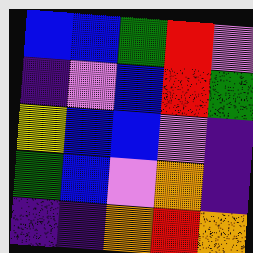[["blue", "blue", "green", "red", "violet"], ["indigo", "violet", "blue", "red", "green"], ["yellow", "blue", "blue", "violet", "indigo"], ["green", "blue", "violet", "orange", "indigo"], ["indigo", "indigo", "orange", "red", "orange"]]